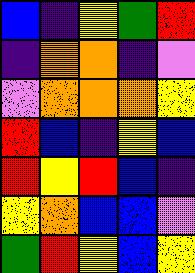[["blue", "indigo", "yellow", "green", "red"], ["indigo", "orange", "orange", "indigo", "violet"], ["violet", "orange", "orange", "orange", "yellow"], ["red", "blue", "indigo", "yellow", "blue"], ["red", "yellow", "red", "blue", "indigo"], ["yellow", "orange", "blue", "blue", "violet"], ["green", "red", "yellow", "blue", "yellow"]]